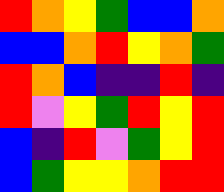[["red", "orange", "yellow", "green", "blue", "blue", "orange"], ["blue", "blue", "orange", "red", "yellow", "orange", "green"], ["red", "orange", "blue", "indigo", "indigo", "red", "indigo"], ["red", "violet", "yellow", "green", "red", "yellow", "red"], ["blue", "indigo", "red", "violet", "green", "yellow", "red"], ["blue", "green", "yellow", "yellow", "orange", "red", "red"]]